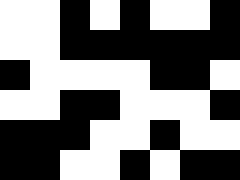[["white", "white", "black", "white", "black", "white", "white", "black"], ["white", "white", "black", "black", "black", "black", "black", "black"], ["black", "white", "white", "white", "white", "black", "black", "white"], ["white", "white", "black", "black", "white", "white", "white", "black"], ["black", "black", "black", "white", "white", "black", "white", "white"], ["black", "black", "white", "white", "black", "white", "black", "black"]]